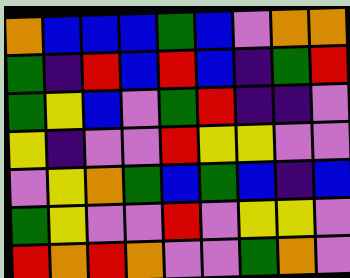[["orange", "blue", "blue", "blue", "green", "blue", "violet", "orange", "orange"], ["green", "indigo", "red", "blue", "red", "blue", "indigo", "green", "red"], ["green", "yellow", "blue", "violet", "green", "red", "indigo", "indigo", "violet"], ["yellow", "indigo", "violet", "violet", "red", "yellow", "yellow", "violet", "violet"], ["violet", "yellow", "orange", "green", "blue", "green", "blue", "indigo", "blue"], ["green", "yellow", "violet", "violet", "red", "violet", "yellow", "yellow", "violet"], ["red", "orange", "red", "orange", "violet", "violet", "green", "orange", "violet"]]